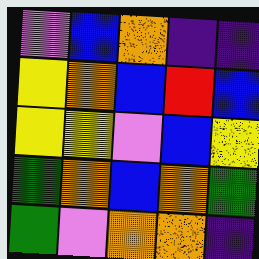[["violet", "blue", "orange", "indigo", "indigo"], ["yellow", "orange", "blue", "red", "blue"], ["yellow", "yellow", "violet", "blue", "yellow"], ["green", "orange", "blue", "orange", "green"], ["green", "violet", "orange", "orange", "indigo"]]